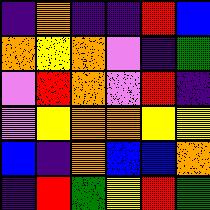[["indigo", "orange", "indigo", "indigo", "red", "blue"], ["orange", "yellow", "orange", "violet", "indigo", "green"], ["violet", "red", "orange", "violet", "red", "indigo"], ["violet", "yellow", "orange", "orange", "yellow", "yellow"], ["blue", "indigo", "orange", "blue", "blue", "orange"], ["indigo", "red", "green", "yellow", "red", "green"]]